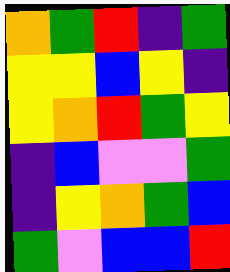[["orange", "green", "red", "indigo", "green"], ["yellow", "yellow", "blue", "yellow", "indigo"], ["yellow", "orange", "red", "green", "yellow"], ["indigo", "blue", "violet", "violet", "green"], ["indigo", "yellow", "orange", "green", "blue"], ["green", "violet", "blue", "blue", "red"]]